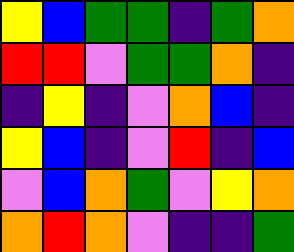[["yellow", "blue", "green", "green", "indigo", "green", "orange"], ["red", "red", "violet", "green", "green", "orange", "indigo"], ["indigo", "yellow", "indigo", "violet", "orange", "blue", "indigo"], ["yellow", "blue", "indigo", "violet", "red", "indigo", "blue"], ["violet", "blue", "orange", "green", "violet", "yellow", "orange"], ["orange", "red", "orange", "violet", "indigo", "indigo", "green"]]